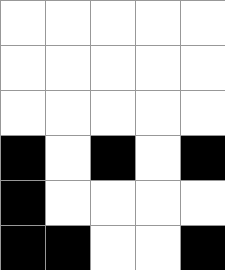[["white", "white", "white", "white", "white"], ["white", "white", "white", "white", "white"], ["white", "white", "white", "white", "white"], ["black", "white", "black", "white", "black"], ["black", "white", "white", "white", "white"], ["black", "black", "white", "white", "black"]]